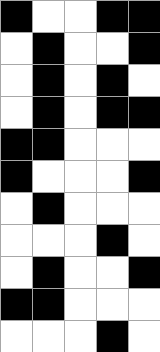[["black", "white", "white", "black", "black"], ["white", "black", "white", "white", "black"], ["white", "black", "white", "black", "white"], ["white", "black", "white", "black", "black"], ["black", "black", "white", "white", "white"], ["black", "white", "white", "white", "black"], ["white", "black", "white", "white", "white"], ["white", "white", "white", "black", "white"], ["white", "black", "white", "white", "black"], ["black", "black", "white", "white", "white"], ["white", "white", "white", "black", "white"]]